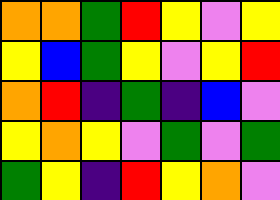[["orange", "orange", "green", "red", "yellow", "violet", "yellow"], ["yellow", "blue", "green", "yellow", "violet", "yellow", "red"], ["orange", "red", "indigo", "green", "indigo", "blue", "violet"], ["yellow", "orange", "yellow", "violet", "green", "violet", "green"], ["green", "yellow", "indigo", "red", "yellow", "orange", "violet"]]